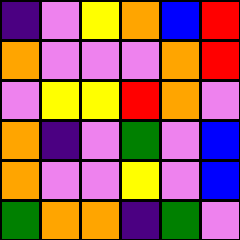[["indigo", "violet", "yellow", "orange", "blue", "red"], ["orange", "violet", "violet", "violet", "orange", "red"], ["violet", "yellow", "yellow", "red", "orange", "violet"], ["orange", "indigo", "violet", "green", "violet", "blue"], ["orange", "violet", "violet", "yellow", "violet", "blue"], ["green", "orange", "orange", "indigo", "green", "violet"]]